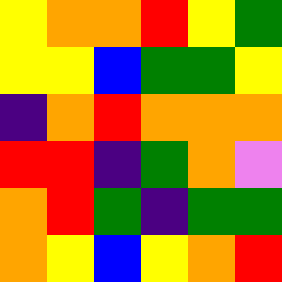[["yellow", "orange", "orange", "red", "yellow", "green"], ["yellow", "yellow", "blue", "green", "green", "yellow"], ["indigo", "orange", "red", "orange", "orange", "orange"], ["red", "red", "indigo", "green", "orange", "violet"], ["orange", "red", "green", "indigo", "green", "green"], ["orange", "yellow", "blue", "yellow", "orange", "red"]]